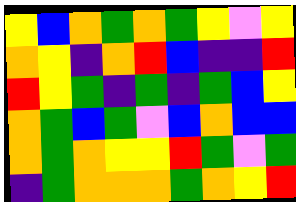[["yellow", "blue", "orange", "green", "orange", "green", "yellow", "violet", "yellow"], ["orange", "yellow", "indigo", "orange", "red", "blue", "indigo", "indigo", "red"], ["red", "yellow", "green", "indigo", "green", "indigo", "green", "blue", "yellow"], ["orange", "green", "blue", "green", "violet", "blue", "orange", "blue", "blue"], ["orange", "green", "orange", "yellow", "yellow", "red", "green", "violet", "green"], ["indigo", "green", "orange", "orange", "orange", "green", "orange", "yellow", "red"]]